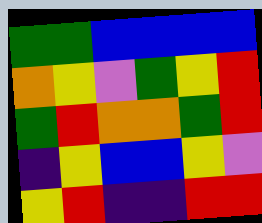[["green", "green", "blue", "blue", "blue", "blue"], ["orange", "yellow", "violet", "green", "yellow", "red"], ["green", "red", "orange", "orange", "green", "red"], ["indigo", "yellow", "blue", "blue", "yellow", "violet"], ["yellow", "red", "indigo", "indigo", "red", "red"]]